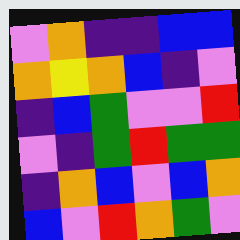[["violet", "orange", "indigo", "indigo", "blue", "blue"], ["orange", "yellow", "orange", "blue", "indigo", "violet"], ["indigo", "blue", "green", "violet", "violet", "red"], ["violet", "indigo", "green", "red", "green", "green"], ["indigo", "orange", "blue", "violet", "blue", "orange"], ["blue", "violet", "red", "orange", "green", "violet"]]